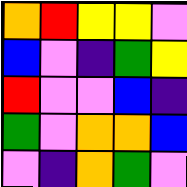[["orange", "red", "yellow", "yellow", "violet"], ["blue", "violet", "indigo", "green", "yellow"], ["red", "violet", "violet", "blue", "indigo"], ["green", "violet", "orange", "orange", "blue"], ["violet", "indigo", "orange", "green", "violet"]]